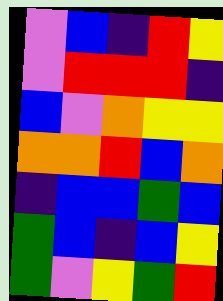[["violet", "blue", "indigo", "red", "yellow"], ["violet", "red", "red", "red", "indigo"], ["blue", "violet", "orange", "yellow", "yellow"], ["orange", "orange", "red", "blue", "orange"], ["indigo", "blue", "blue", "green", "blue"], ["green", "blue", "indigo", "blue", "yellow"], ["green", "violet", "yellow", "green", "red"]]